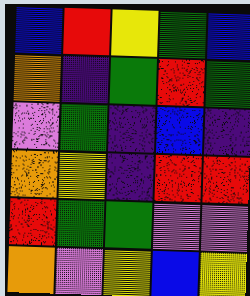[["blue", "red", "yellow", "green", "blue"], ["orange", "indigo", "green", "red", "green"], ["violet", "green", "indigo", "blue", "indigo"], ["orange", "yellow", "indigo", "red", "red"], ["red", "green", "green", "violet", "violet"], ["orange", "violet", "yellow", "blue", "yellow"]]